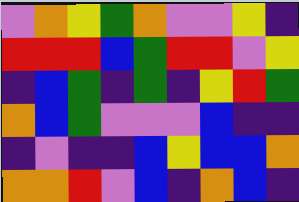[["violet", "orange", "yellow", "green", "orange", "violet", "violet", "yellow", "indigo"], ["red", "red", "red", "blue", "green", "red", "red", "violet", "yellow"], ["indigo", "blue", "green", "indigo", "green", "indigo", "yellow", "red", "green"], ["orange", "blue", "green", "violet", "violet", "violet", "blue", "indigo", "indigo"], ["indigo", "violet", "indigo", "indigo", "blue", "yellow", "blue", "blue", "orange"], ["orange", "orange", "red", "violet", "blue", "indigo", "orange", "blue", "indigo"]]